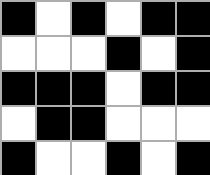[["black", "white", "black", "white", "black", "black"], ["white", "white", "white", "black", "white", "black"], ["black", "black", "black", "white", "black", "black"], ["white", "black", "black", "white", "white", "white"], ["black", "white", "white", "black", "white", "black"]]